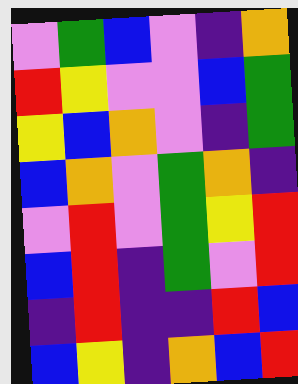[["violet", "green", "blue", "violet", "indigo", "orange"], ["red", "yellow", "violet", "violet", "blue", "green"], ["yellow", "blue", "orange", "violet", "indigo", "green"], ["blue", "orange", "violet", "green", "orange", "indigo"], ["violet", "red", "violet", "green", "yellow", "red"], ["blue", "red", "indigo", "green", "violet", "red"], ["indigo", "red", "indigo", "indigo", "red", "blue"], ["blue", "yellow", "indigo", "orange", "blue", "red"]]